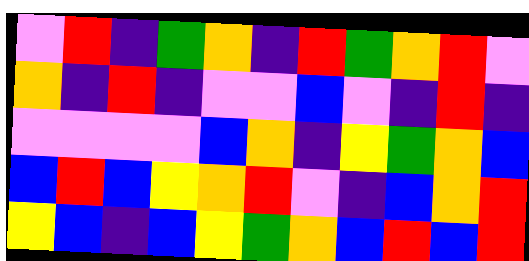[["violet", "red", "indigo", "green", "orange", "indigo", "red", "green", "orange", "red", "violet"], ["orange", "indigo", "red", "indigo", "violet", "violet", "blue", "violet", "indigo", "red", "indigo"], ["violet", "violet", "violet", "violet", "blue", "orange", "indigo", "yellow", "green", "orange", "blue"], ["blue", "red", "blue", "yellow", "orange", "red", "violet", "indigo", "blue", "orange", "red"], ["yellow", "blue", "indigo", "blue", "yellow", "green", "orange", "blue", "red", "blue", "red"]]